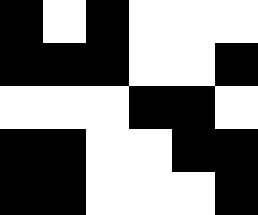[["black", "white", "black", "white", "white", "white"], ["black", "black", "black", "white", "white", "black"], ["white", "white", "white", "black", "black", "white"], ["black", "black", "white", "white", "black", "black"], ["black", "black", "white", "white", "white", "black"]]